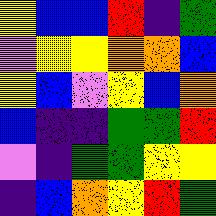[["yellow", "blue", "blue", "red", "indigo", "green"], ["violet", "yellow", "yellow", "orange", "orange", "blue"], ["yellow", "blue", "violet", "yellow", "blue", "orange"], ["blue", "indigo", "indigo", "green", "green", "red"], ["violet", "indigo", "green", "green", "yellow", "yellow"], ["indigo", "blue", "orange", "yellow", "red", "green"]]